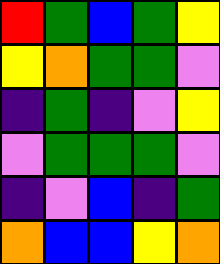[["red", "green", "blue", "green", "yellow"], ["yellow", "orange", "green", "green", "violet"], ["indigo", "green", "indigo", "violet", "yellow"], ["violet", "green", "green", "green", "violet"], ["indigo", "violet", "blue", "indigo", "green"], ["orange", "blue", "blue", "yellow", "orange"]]